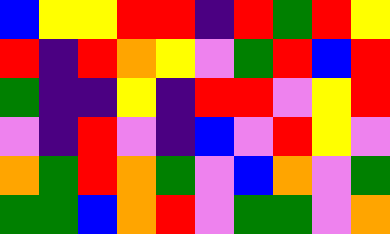[["blue", "yellow", "yellow", "red", "red", "indigo", "red", "green", "red", "yellow"], ["red", "indigo", "red", "orange", "yellow", "violet", "green", "red", "blue", "red"], ["green", "indigo", "indigo", "yellow", "indigo", "red", "red", "violet", "yellow", "red"], ["violet", "indigo", "red", "violet", "indigo", "blue", "violet", "red", "yellow", "violet"], ["orange", "green", "red", "orange", "green", "violet", "blue", "orange", "violet", "green"], ["green", "green", "blue", "orange", "red", "violet", "green", "green", "violet", "orange"]]